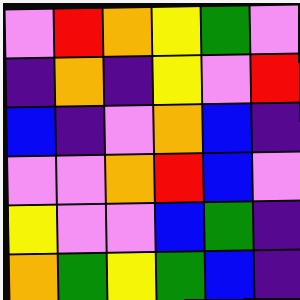[["violet", "red", "orange", "yellow", "green", "violet"], ["indigo", "orange", "indigo", "yellow", "violet", "red"], ["blue", "indigo", "violet", "orange", "blue", "indigo"], ["violet", "violet", "orange", "red", "blue", "violet"], ["yellow", "violet", "violet", "blue", "green", "indigo"], ["orange", "green", "yellow", "green", "blue", "indigo"]]